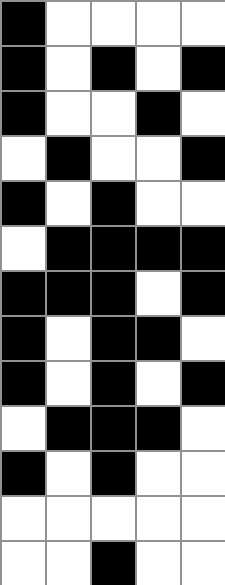[["black", "white", "white", "white", "white"], ["black", "white", "black", "white", "black"], ["black", "white", "white", "black", "white"], ["white", "black", "white", "white", "black"], ["black", "white", "black", "white", "white"], ["white", "black", "black", "black", "black"], ["black", "black", "black", "white", "black"], ["black", "white", "black", "black", "white"], ["black", "white", "black", "white", "black"], ["white", "black", "black", "black", "white"], ["black", "white", "black", "white", "white"], ["white", "white", "white", "white", "white"], ["white", "white", "black", "white", "white"]]